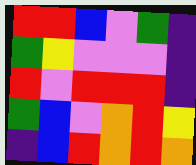[["red", "red", "blue", "violet", "green", "indigo"], ["green", "yellow", "violet", "violet", "violet", "indigo"], ["red", "violet", "red", "red", "red", "indigo"], ["green", "blue", "violet", "orange", "red", "yellow"], ["indigo", "blue", "red", "orange", "red", "orange"]]